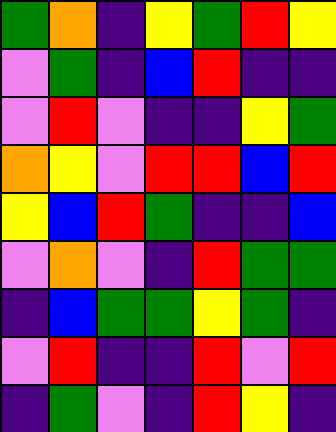[["green", "orange", "indigo", "yellow", "green", "red", "yellow"], ["violet", "green", "indigo", "blue", "red", "indigo", "indigo"], ["violet", "red", "violet", "indigo", "indigo", "yellow", "green"], ["orange", "yellow", "violet", "red", "red", "blue", "red"], ["yellow", "blue", "red", "green", "indigo", "indigo", "blue"], ["violet", "orange", "violet", "indigo", "red", "green", "green"], ["indigo", "blue", "green", "green", "yellow", "green", "indigo"], ["violet", "red", "indigo", "indigo", "red", "violet", "red"], ["indigo", "green", "violet", "indigo", "red", "yellow", "indigo"]]